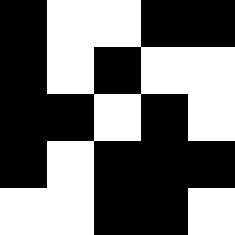[["black", "white", "white", "black", "black"], ["black", "white", "black", "white", "white"], ["black", "black", "white", "black", "white"], ["black", "white", "black", "black", "black"], ["white", "white", "black", "black", "white"]]